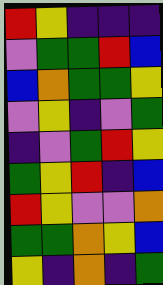[["red", "yellow", "indigo", "indigo", "indigo"], ["violet", "green", "green", "red", "blue"], ["blue", "orange", "green", "green", "yellow"], ["violet", "yellow", "indigo", "violet", "green"], ["indigo", "violet", "green", "red", "yellow"], ["green", "yellow", "red", "indigo", "blue"], ["red", "yellow", "violet", "violet", "orange"], ["green", "green", "orange", "yellow", "blue"], ["yellow", "indigo", "orange", "indigo", "green"]]